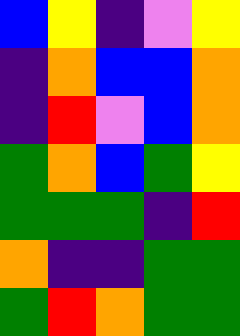[["blue", "yellow", "indigo", "violet", "yellow"], ["indigo", "orange", "blue", "blue", "orange"], ["indigo", "red", "violet", "blue", "orange"], ["green", "orange", "blue", "green", "yellow"], ["green", "green", "green", "indigo", "red"], ["orange", "indigo", "indigo", "green", "green"], ["green", "red", "orange", "green", "green"]]